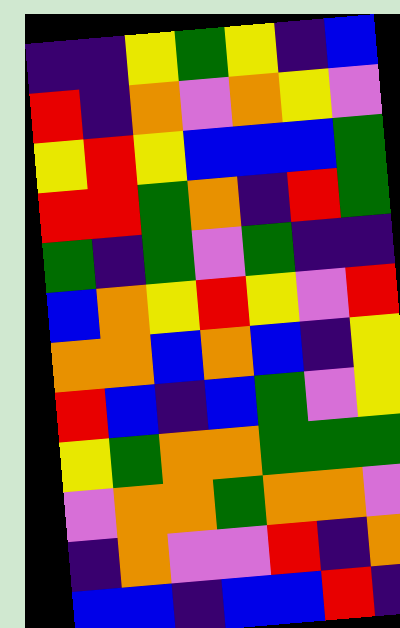[["indigo", "indigo", "yellow", "green", "yellow", "indigo", "blue"], ["red", "indigo", "orange", "violet", "orange", "yellow", "violet"], ["yellow", "red", "yellow", "blue", "blue", "blue", "green"], ["red", "red", "green", "orange", "indigo", "red", "green"], ["green", "indigo", "green", "violet", "green", "indigo", "indigo"], ["blue", "orange", "yellow", "red", "yellow", "violet", "red"], ["orange", "orange", "blue", "orange", "blue", "indigo", "yellow"], ["red", "blue", "indigo", "blue", "green", "violet", "yellow"], ["yellow", "green", "orange", "orange", "green", "green", "green"], ["violet", "orange", "orange", "green", "orange", "orange", "violet"], ["indigo", "orange", "violet", "violet", "red", "indigo", "orange"], ["blue", "blue", "indigo", "blue", "blue", "red", "indigo"]]